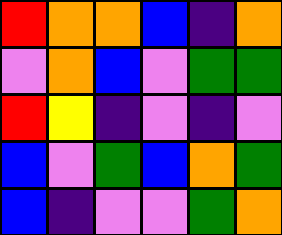[["red", "orange", "orange", "blue", "indigo", "orange"], ["violet", "orange", "blue", "violet", "green", "green"], ["red", "yellow", "indigo", "violet", "indigo", "violet"], ["blue", "violet", "green", "blue", "orange", "green"], ["blue", "indigo", "violet", "violet", "green", "orange"]]